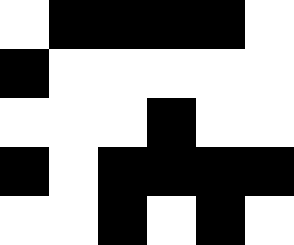[["white", "black", "black", "black", "black", "white"], ["black", "white", "white", "white", "white", "white"], ["white", "white", "white", "black", "white", "white"], ["black", "white", "black", "black", "black", "black"], ["white", "white", "black", "white", "black", "white"]]